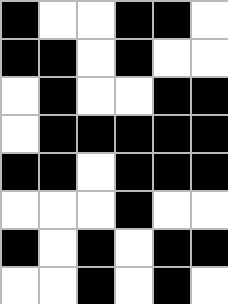[["black", "white", "white", "black", "black", "white"], ["black", "black", "white", "black", "white", "white"], ["white", "black", "white", "white", "black", "black"], ["white", "black", "black", "black", "black", "black"], ["black", "black", "white", "black", "black", "black"], ["white", "white", "white", "black", "white", "white"], ["black", "white", "black", "white", "black", "black"], ["white", "white", "black", "white", "black", "white"]]